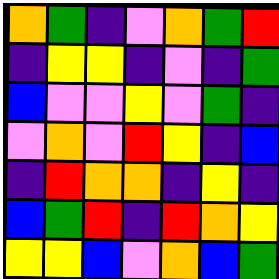[["orange", "green", "indigo", "violet", "orange", "green", "red"], ["indigo", "yellow", "yellow", "indigo", "violet", "indigo", "green"], ["blue", "violet", "violet", "yellow", "violet", "green", "indigo"], ["violet", "orange", "violet", "red", "yellow", "indigo", "blue"], ["indigo", "red", "orange", "orange", "indigo", "yellow", "indigo"], ["blue", "green", "red", "indigo", "red", "orange", "yellow"], ["yellow", "yellow", "blue", "violet", "orange", "blue", "green"]]